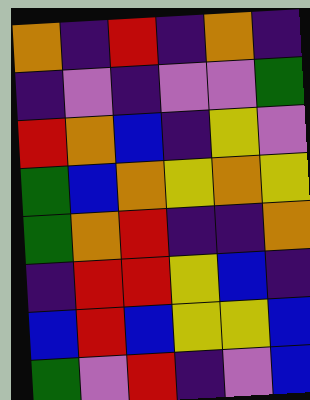[["orange", "indigo", "red", "indigo", "orange", "indigo"], ["indigo", "violet", "indigo", "violet", "violet", "green"], ["red", "orange", "blue", "indigo", "yellow", "violet"], ["green", "blue", "orange", "yellow", "orange", "yellow"], ["green", "orange", "red", "indigo", "indigo", "orange"], ["indigo", "red", "red", "yellow", "blue", "indigo"], ["blue", "red", "blue", "yellow", "yellow", "blue"], ["green", "violet", "red", "indigo", "violet", "blue"]]